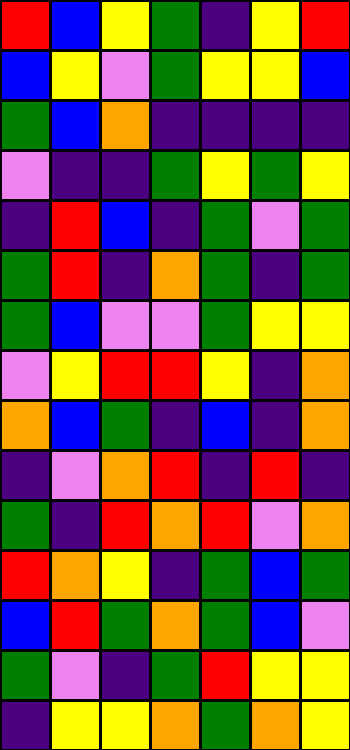[["red", "blue", "yellow", "green", "indigo", "yellow", "red"], ["blue", "yellow", "violet", "green", "yellow", "yellow", "blue"], ["green", "blue", "orange", "indigo", "indigo", "indigo", "indigo"], ["violet", "indigo", "indigo", "green", "yellow", "green", "yellow"], ["indigo", "red", "blue", "indigo", "green", "violet", "green"], ["green", "red", "indigo", "orange", "green", "indigo", "green"], ["green", "blue", "violet", "violet", "green", "yellow", "yellow"], ["violet", "yellow", "red", "red", "yellow", "indigo", "orange"], ["orange", "blue", "green", "indigo", "blue", "indigo", "orange"], ["indigo", "violet", "orange", "red", "indigo", "red", "indigo"], ["green", "indigo", "red", "orange", "red", "violet", "orange"], ["red", "orange", "yellow", "indigo", "green", "blue", "green"], ["blue", "red", "green", "orange", "green", "blue", "violet"], ["green", "violet", "indigo", "green", "red", "yellow", "yellow"], ["indigo", "yellow", "yellow", "orange", "green", "orange", "yellow"]]